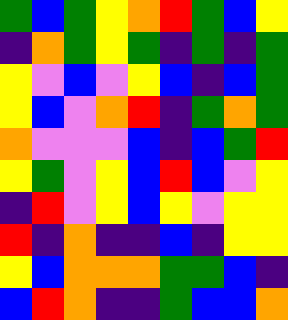[["green", "blue", "green", "yellow", "orange", "red", "green", "blue", "yellow"], ["indigo", "orange", "green", "yellow", "green", "indigo", "green", "indigo", "green"], ["yellow", "violet", "blue", "violet", "yellow", "blue", "indigo", "blue", "green"], ["yellow", "blue", "violet", "orange", "red", "indigo", "green", "orange", "green"], ["orange", "violet", "violet", "violet", "blue", "indigo", "blue", "green", "red"], ["yellow", "green", "violet", "yellow", "blue", "red", "blue", "violet", "yellow"], ["indigo", "red", "violet", "yellow", "blue", "yellow", "violet", "yellow", "yellow"], ["red", "indigo", "orange", "indigo", "indigo", "blue", "indigo", "yellow", "yellow"], ["yellow", "blue", "orange", "orange", "orange", "green", "green", "blue", "indigo"], ["blue", "red", "orange", "indigo", "indigo", "green", "blue", "blue", "orange"]]